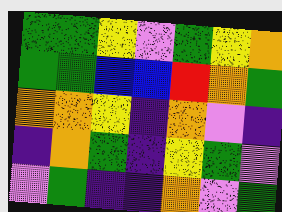[["green", "green", "yellow", "violet", "green", "yellow", "orange"], ["green", "green", "blue", "blue", "red", "orange", "green"], ["orange", "orange", "yellow", "indigo", "orange", "violet", "indigo"], ["indigo", "orange", "green", "indigo", "yellow", "green", "violet"], ["violet", "green", "indigo", "indigo", "orange", "violet", "green"]]